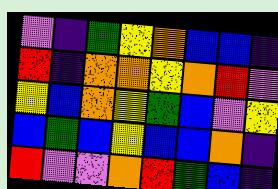[["violet", "indigo", "green", "yellow", "orange", "blue", "blue", "indigo"], ["red", "indigo", "orange", "orange", "yellow", "orange", "red", "violet"], ["yellow", "blue", "orange", "yellow", "green", "blue", "violet", "yellow"], ["blue", "green", "blue", "yellow", "blue", "blue", "orange", "indigo"], ["red", "violet", "violet", "orange", "red", "green", "blue", "indigo"]]